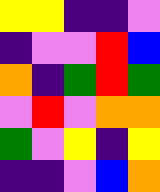[["yellow", "yellow", "indigo", "indigo", "violet"], ["indigo", "violet", "violet", "red", "blue"], ["orange", "indigo", "green", "red", "green"], ["violet", "red", "violet", "orange", "orange"], ["green", "violet", "yellow", "indigo", "yellow"], ["indigo", "indigo", "violet", "blue", "orange"]]